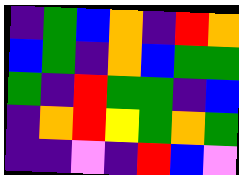[["indigo", "green", "blue", "orange", "indigo", "red", "orange"], ["blue", "green", "indigo", "orange", "blue", "green", "green"], ["green", "indigo", "red", "green", "green", "indigo", "blue"], ["indigo", "orange", "red", "yellow", "green", "orange", "green"], ["indigo", "indigo", "violet", "indigo", "red", "blue", "violet"]]